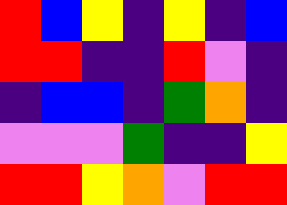[["red", "blue", "yellow", "indigo", "yellow", "indigo", "blue"], ["red", "red", "indigo", "indigo", "red", "violet", "indigo"], ["indigo", "blue", "blue", "indigo", "green", "orange", "indigo"], ["violet", "violet", "violet", "green", "indigo", "indigo", "yellow"], ["red", "red", "yellow", "orange", "violet", "red", "red"]]